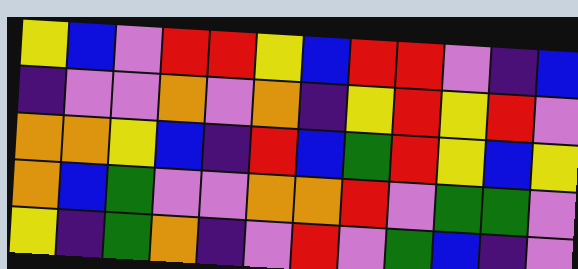[["yellow", "blue", "violet", "red", "red", "yellow", "blue", "red", "red", "violet", "indigo", "blue"], ["indigo", "violet", "violet", "orange", "violet", "orange", "indigo", "yellow", "red", "yellow", "red", "violet"], ["orange", "orange", "yellow", "blue", "indigo", "red", "blue", "green", "red", "yellow", "blue", "yellow"], ["orange", "blue", "green", "violet", "violet", "orange", "orange", "red", "violet", "green", "green", "violet"], ["yellow", "indigo", "green", "orange", "indigo", "violet", "red", "violet", "green", "blue", "indigo", "violet"]]